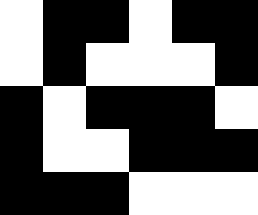[["white", "black", "black", "white", "black", "black"], ["white", "black", "white", "white", "white", "black"], ["black", "white", "black", "black", "black", "white"], ["black", "white", "white", "black", "black", "black"], ["black", "black", "black", "white", "white", "white"]]